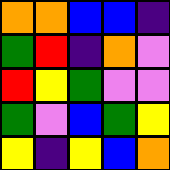[["orange", "orange", "blue", "blue", "indigo"], ["green", "red", "indigo", "orange", "violet"], ["red", "yellow", "green", "violet", "violet"], ["green", "violet", "blue", "green", "yellow"], ["yellow", "indigo", "yellow", "blue", "orange"]]